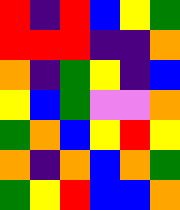[["red", "indigo", "red", "blue", "yellow", "green"], ["red", "red", "red", "indigo", "indigo", "orange"], ["orange", "indigo", "green", "yellow", "indigo", "blue"], ["yellow", "blue", "green", "violet", "violet", "orange"], ["green", "orange", "blue", "yellow", "red", "yellow"], ["orange", "indigo", "orange", "blue", "orange", "green"], ["green", "yellow", "red", "blue", "blue", "orange"]]